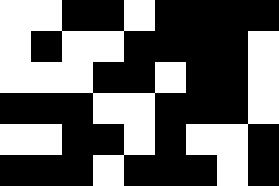[["white", "white", "black", "black", "white", "black", "black", "black", "black"], ["white", "black", "white", "white", "black", "black", "black", "black", "white"], ["white", "white", "white", "black", "black", "white", "black", "black", "white"], ["black", "black", "black", "white", "white", "black", "black", "black", "white"], ["white", "white", "black", "black", "white", "black", "white", "white", "black"], ["black", "black", "black", "white", "black", "black", "black", "white", "black"]]